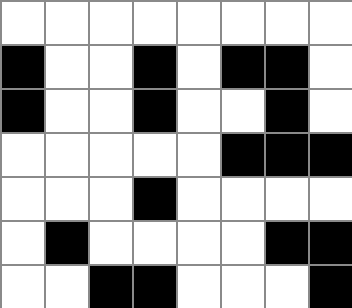[["white", "white", "white", "white", "white", "white", "white", "white"], ["black", "white", "white", "black", "white", "black", "black", "white"], ["black", "white", "white", "black", "white", "white", "black", "white"], ["white", "white", "white", "white", "white", "black", "black", "black"], ["white", "white", "white", "black", "white", "white", "white", "white"], ["white", "black", "white", "white", "white", "white", "black", "black"], ["white", "white", "black", "black", "white", "white", "white", "black"]]